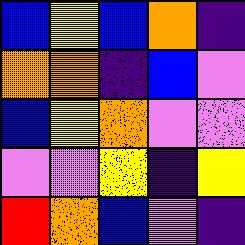[["blue", "yellow", "blue", "orange", "indigo"], ["orange", "orange", "indigo", "blue", "violet"], ["blue", "yellow", "orange", "violet", "violet"], ["violet", "violet", "yellow", "indigo", "yellow"], ["red", "orange", "blue", "violet", "indigo"]]